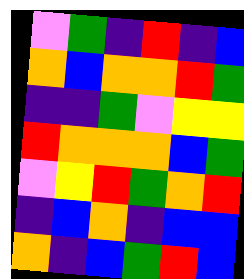[["violet", "green", "indigo", "red", "indigo", "blue"], ["orange", "blue", "orange", "orange", "red", "green"], ["indigo", "indigo", "green", "violet", "yellow", "yellow"], ["red", "orange", "orange", "orange", "blue", "green"], ["violet", "yellow", "red", "green", "orange", "red"], ["indigo", "blue", "orange", "indigo", "blue", "blue"], ["orange", "indigo", "blue", "green", "red", "blue"]]